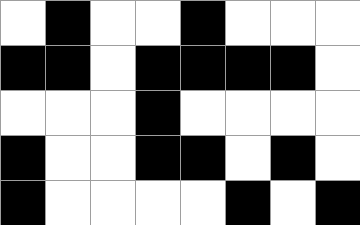[["white", "black", "white", "white", "black", "white", "white", "white"], ["black", "black", "white", "black", "black", "black", "black", "white"], ["white", "white", "white", "black", "white", "white", "white", "white"], ["black", "white", "white", "black", "black", "white", "black", "white"], ["black", "white", "white", "white", "white", "black", "white", "black"]]